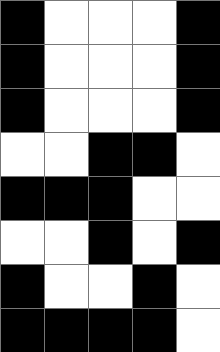[["black", "white", "white", "white", "black"], ["black", "white", "white", "white", "black"], ["black", "white", "white", "white", "black"], ["white", "white", "black", "black", "white"], ["black", "black", "black", "white", "white"], ["white", "white", "black", "white", "black"], ["black", "white", "white", "black", "white"], ["black", "black", "black", "black", "white"]]